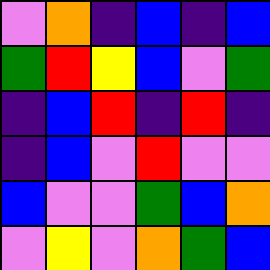[["violet", "orange", "indigo", "blue", "indigo", "blue"], ["green", "red", "yellow", "blue", "violet", "green"], ["indigo", "blue", "red", "indigo", "red", "indigo"], ["indigo", "blue", "violet", "red", "violet", "violet"], ["blue", "violet", "violet", "green", "blue", "orange"], ["violet", "yellow", "violet", "orange", "green", "blue"]]